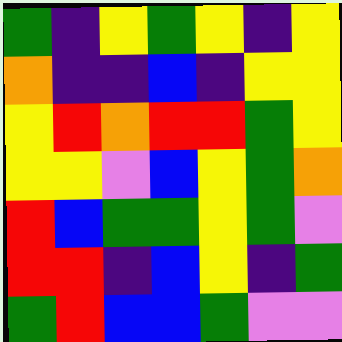[["green", "indigo", "yellow", "green", "yellow", "indigo", "yellow"], ["orange", "indigo", "indigo", "blue", "indigo", "yellow", "yellow"], ["yellow", "red", "orange", "red", "red", "green", "yellow"], ["yellow", "yellow", "violet", "blue", "yellow", "green", "orange"], ["red", "blue", "green", "green", "yellow", "green", "violet"], ["red", "red", "indigo", "blue", "yellow", "indigo", "green"], ["green", "red", "blue", "blue", "green", "violet", "violet"]]